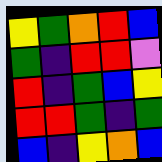[["yellow", "green", "orange", "red", "blue"], ["green", "indigo", "red", "red", "violet"], ["red", "indigo", "green", "blue", "yellow"], ["red", "red", "green", "indigo", "green"], ["blue", "indigo", "yellow", "orange", "blue"]]